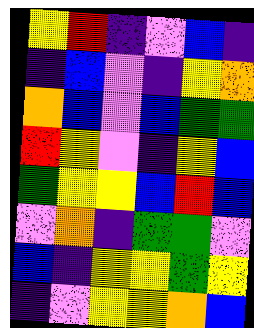[["yellow", "red", "indigo", "violet", "blue", "indigo"], ["indigo", "blue", "violet", "indigo", "yellow", "orange"], ["orange", "blue", "violet", "blue", "green", "green"], ["red", "yellow", "violet", "indigo", "yellow", "blue"], ["green", "yellow", "yellow", "blue", "red", "blue"], ["violet", "orange", "indigo", "green", "green", "violet"], ["blue", "indigo", "yellow", "yellow", "green", "yellow"], ["indigo", "violet", "yellow", "yellow", "orange", "blue"]]